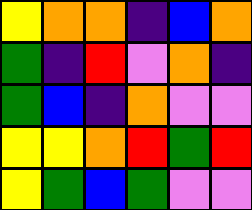[["yellow", "orange", "orange", "indigo", "blue", "orange"], ["green", "indigo", "red", "violet", "orange", "indigo"], ["green", "blue", "indigo", "orange", "violet", "violet"], ["yellow", "yellow", "orange", "red", "green", "red"], ["yellow", "green", "blue", "green", "violet", "violet"]]